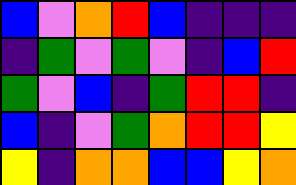[["blue", "violet", "orange", "red", "blue", "indigo", "indigo", "indigo"], ["indigo", "green", "violet", "green", "violet", "indigo", "blue", "red"], ["green", "violet", "blue", "indigo", "green", "red", "red", "indigo"], ["blue", "indigo", "violet", "green", "orange", "red", "red", "yellow"], ["yellow", "indigo", "orange", "orange", "blue", "blue", "yellow", "orange"]]